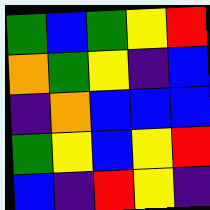[["green", "blue", "green", "yellow", "red"], ["orange", "green", "yellow", "indigo", "blue"], ["indigo", "orange", "blue", "blue", "blue"], ["green", "yellow", "blue", "yellow", "red"], ["blue", "indigo", "red", "yellow", "indigo"]]